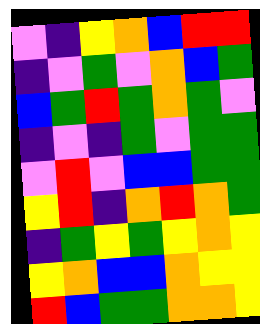[["violet", "indigo", "yellow", "orange", "blue", "red", "red"], ["indigo", "violet", "green", "violet", "orange", "blue", "green"], ["blue", "green", "red", "green", "orange", "green", "violet"], ["indigo", "violet", "indigo", "green", "violet", "green", "green"], ["violet", "red", "violet", "blue", "blue", "green", "green"], ["yellow", "red", "indigo", "orange", "red", "orange", "green"], ["indigo", "green", "yellow", "green", "yellow", "orange", "yellow"], ["yellow", "orange", "blue", "blue", "orange", "yellow", "yellow"], ["red", "blue", "green", "green", "orange", "orange", "yellow"]]